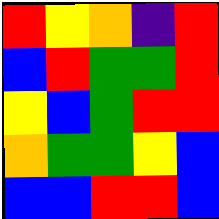[["red", "yellow", "orange", "indigo", "red"], ["blue", "red", "green", "green", "red"], ["yellow", "blue", "green", "red", "red"], ["orange", "green", "green", "yellow", "blue"], ["blue", "blue", "red", "red", "blue"]]